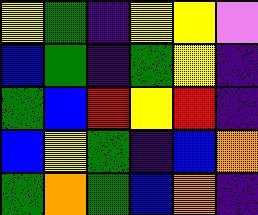[["yellow", "green", "indigo", "yellow", "yellow", "violet"], ["blue", "green", "indigo", "green", "yellow", "indigo"], ["green", "blue", "red", "yellow", "red", "indigo"], ["blue", "yellow", "green", "indigo", "blue", "orange"], ["green", "orange", "green", "blue", "orange", "indigo"]]